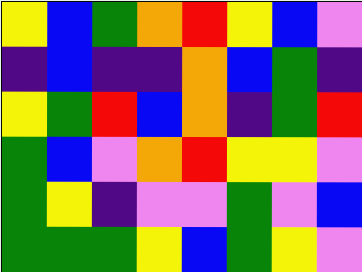[["yellow", "blue", "green", "orange", "red", "yellow", "blue", "violet"], ["indigo", "blue", "indigo", "indigo", "orange", "blue", "green", "indigo"], ["yellow", "green", "red", "blue", "orange", "indigo", "green", "red"], ["green", "blue", "violet", "orange", "red", "yellow", "yellow", "violet"], ["green", "yellow", "indigo", "violet", "violet", "green", "violet", "blue"], ["green", "green", "green", "yellow", "blue", "green", "yellow", "violet"]]